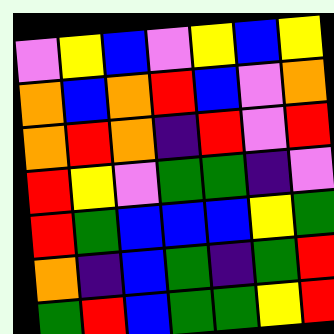[["violet", "yellow", "blue", "violet", "yellow", "blue", "yellow"], ["orange", "blue", "orange", "red", "blue", "violet", "orange"], ["orange", "red", "orange", "indigo", "red", "violet", "red"], ["red", "yellow", "violet", "green", "green", "indigo", "violet"], ["red", "green", "blue", "blue", "blue", "yellow", "green"], ["orange", "indigo", "blue", "green", "indigo", "green", "red"], ["green", "red", "blue", "green", "green", "yellow", "red"]]